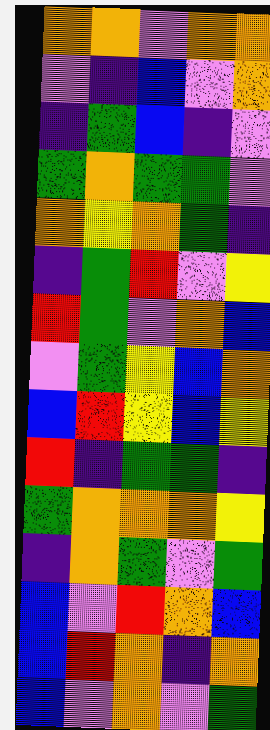[["orange", "orange", "violet", "orange", "orange"], ["violet", "indigo", "blue", "violet", "orange"], ["indigo", "green", "blue", "indigo", "violet"], ["green", "orange", "green", "green", "violet"], ["orange", "yellow", "orange", "green", "indigo"], ["indigo", "green", "red", "violet", "yellow"], ["red", "green", "violet", "orange", "blue"], ["violet", "green", "yellow", "blue", "orange"], ["blue", "red", "yellow", "blue", "yellow"], ["red", "indigo", "green", "green", "indigo"], ["green", "orange", "orange", "orange", "yellow"], ["indigo", "orange", "green", "violet", "green"], ["blue", "violet", "red", "orange", "blue"], ["blue", "red", "orange", "indigo", "orange"], ["blue", "violet", "orange", "violet", "green"]]